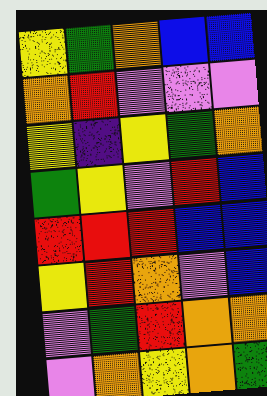[["yellow", "green", "orange", "blue", "blue"], ["orange", "red", "violet", "violet", "violet"], ["yellow", "indigo", "yellow", "green", "orange"], ["green", "yellow", "violet", "red", "blue"], ["red", "red", "red", "blue", "blue"], ["yellow", "red", "orange", "violet", "blue"], ["violet", "green", "red", "orange", "orange"], ["violet", "orange", "yellow", "orange", "green"]]